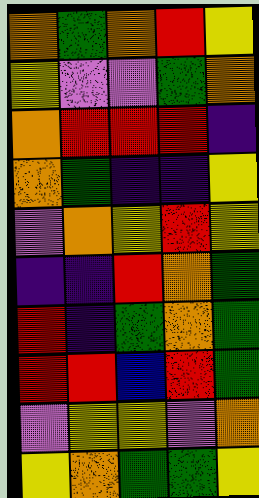[["orange", "green", "orange", "red", "yellow"], ["yellow", "violet", "violet", "green", "orange"], ["orange", "red", "red", "red", "indigo"], ["orange", "green", "indigo", "indigo", "yellow"], ["violet", "orange", "yellow", "red", "yellow"], ["indigo", "indigo", "red", "orange", "green"], ["red", "indigo", "green", "orange", "green"], ["red", "red", "blue", "red", "green"], ["violet", "yellow", "yellow", "violet", "orange"], ["yellow", "orange", "green", "green", "yellow"]]